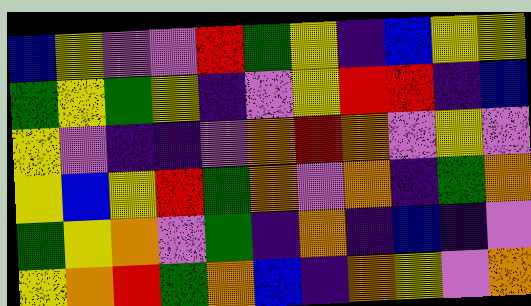[["blue", "yellow", "violet", "violet", "red", "green", "yellow", "indigo", "blue", "yellow", "yellow"], ["green", "yellow", "green", "yellow", "indigo", "violet", "yellow", "red", "red", "indigo", "blue"], ["yellow", "violet", "indigo", "indigo", "violet", "orange", "red", "orange", "violet", "yellow", "violet"], ["yellow", "blue", "yellow", "red", "green", "orange", "violet", "orange", "indigo", "green", "orange"], ["green", "yellow", "orange", "violet", "green", "indigo", "orange", "indigo", "blue", "indigo", "violet"], ["yellow", "orange", "red", "green", "orange", "blue", "indigo", "orange", "yellow", "violet", "orange"]]